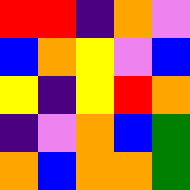[["red", "red", "indigo", "orange", "violet"], ["blue", "orange", "yellow", "violet", "blue"], ["yellow", "indigo", "yellow", "red", "orange"], ["indigo", "violet", "orange", "blue", "green"], ["orange", "blue", "orange", "orange", "green"]]